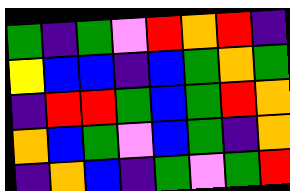[["green", "indigo", "green", "violet", "red", "orange", "red", "indigo"], ["yellow", "blue", "blue", "indigo", "blue", "green", "orange", "green"], ["indigo", "red", "red", "green", "blue", "green", "red", "orange"], ["orange", "blue", "green", "violet", "blue", "green", "indigo", "orange"], ["indigo", "orange", "blue", "indigo", "green", "violet", "green", "red"]]